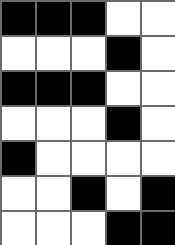[["black", "black", "black", "white", "white"], ["white", "white", "white", "black", "white"], ["black", "black", "black", "white", "white"], ["white", "white", "white", "black", "white"], ["black", "white", "white", "white", "white"], ["white", "white", "black", "white", "black"], ["white", "white", "white", "black", "black"]]